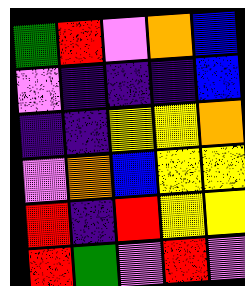[["green", "red", "violet", "orange", "blue"], ["violet", "indigo", "indigo", "indigo", "blue"], ["indigo", "indigo", "yellow", "yellow", "orange"], ["violet", "orange", "blue", "yellow", "yellow"], ["red", "indigo", "red", "yellow", "yellow"], ["red", "green", "violet", "red", "violet"]]